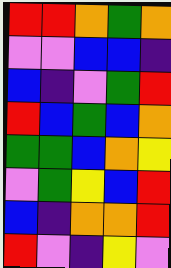[["red", "red", "orange", "green", "orange"], ["violet", "violet", "blue", "blue", "indigo"], ["blue", "indigo", "violet", "green", "red"], ["red", "blue", "green", "blue", "orange"], ["green", "green", "blue", "orange", "yellow"], ["violet", "green", "yellow", "blue", "red"], ["blue", "indigo", "orange", "orange", "red"], ["red", "violet", "indigo", "yellow", "violet"]]